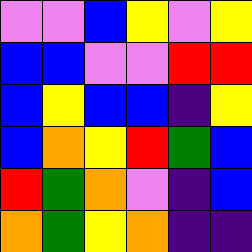[["violet", "violet", "blue", "yellow", "violet", "yellow"], ["blue", "blue", "violet", "violet", "red", "red"], ["blue", "yellow", "blue", "blue", "indigo", "yellow"], ["blue", "orange", "yellow", "red", "green", "blue"], ["red", "green", "orange", "violet", "indigo", "blue"], ["orange", "green", "yellow", "orange", "indigo", "indigo"]]